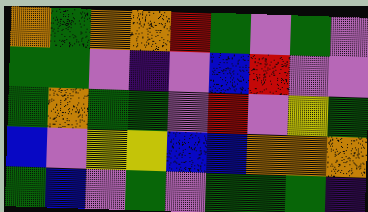[["orange", "green", "orange", "orange", "red", "green", "violet", "green", "violet"], ["green", "green", "violet", "indigo", "violet", "blue", "red", "violet", "violet"], ["green", "orange", "green", "green", "violet", "red", "violet", "yellow", "green"], ["blue", "violet", "yellow", "yellow", "blue", "blue", "orange", "orange", "orange"], ["green", "blue", "violet", "green", "violet", "green", "green", "green", "indigo"]]